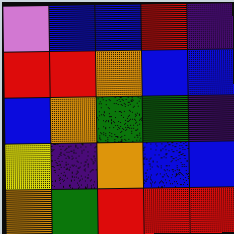[["violet", "blue", "blue", "red", "indigo"], ["red", "red", "orange", "blue", "blue"], ["blue", "orange", "green", "green", "indigo"], ["yellow", "indigo", "orange", "blue", "blue"], ["orange", "green", "red", "red", "red"]]